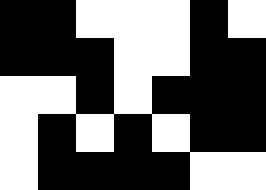[["black", "black", "white", "white", "white", "black", "white"], ["black", "black", "black", "white", "white", "black", "black"], ["white", "white", "black", "white", "black", "black", "black"], ["white", "black", "white", "black", "white", "black", "black"], ["white", "black", "black", "black", "black", "white", "white"]]